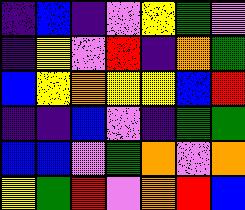[["indigo", "blue", "indigo", "violet", "yellow", "green", "violet"], ["indigo", "yellow", "violet", "red", "indigo", "orange", "green"], ["blue", "yellow", "orange", "yellow", "yellow", "blue", "red"], ["indigo", "indigo", "blue", "violet", "indigo", "green", "green"], ["blue", "blue", "violet", "green", "orange", "violet", "orange"], ["yellow", "green", "red", "violet", "orange", "red", "blue"]]